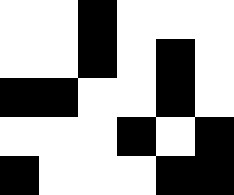[["white", "white", "black", "white", "white", "white"], ["white", "white", "black", "white", "black", "white"], ["black", "black", "white", "white", "black", "white"], ["white", "white", "white", "black", "white", "black"], ["black", "white", "white", "white", "black", "black"]]